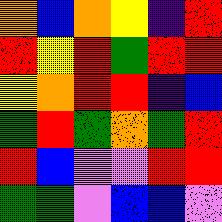[["orange", "blue", "orange", "yellow", "indigo", "red"], ["red", "yellow", "red", "green", "red", "red"], ["yellow", "orange", "red", "red", "indigo", "blue"], ["green", "red", "green", "orange", "green", "red"], ["red", "blue", "violet", "violet", "red", "red"], ["green", "green", "violet", "blue", "blue", "violet"]]